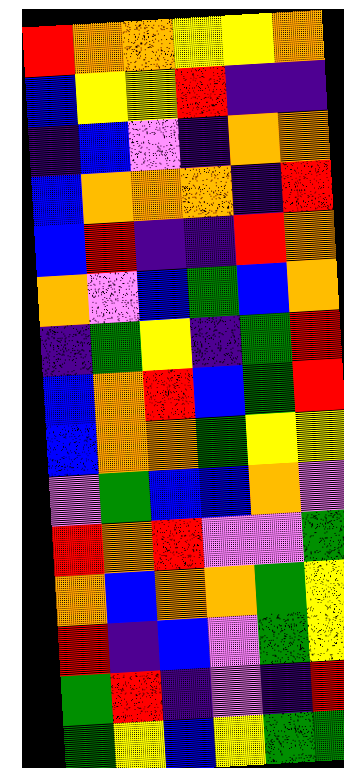[["red", "orange", "orange", "yellow", "yellow", "orange"], ["blue", "yellow", "yellow", "red", "indigo", "indigo"], ["indigo", "blue", "violet", "indigo", "orange", "orange"], ["blue", "orange", "orange", "orange", "indigo", "red"], ["blue", "red", "indigo", "indigo", "red", "orange"], ["orange", "violet", "blue", "green", "blue", "orange"], ["indigo", "green", "yellow", "indigo", "green", "red"], ["blue", "orange", "red", "blue", "green", "red"], ["blue", "orange", "orange", "green", "yellow", "yellow"], ["violet", "green", "blue", "blue", "orange", "violet"], ["red", "orange", "red", "violet", "violet", "green"], ["orange", "blue", "orange", "orange", "green", "yellow"], ["red", "indigo", "blue", "violet", "green", "yellow"], ["green", "red", "indigo", "violet", "indigo", "red"], ["green", "yellow", "blue", "yellow", "green", "green"]]